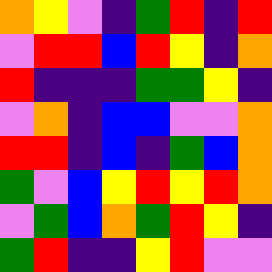[["orange", "yellow", "violet", "indigo", "green", "red", "indigo", "red"], ["violet", "red", "red", "blue", "red", "yellow", "indigo", "orange"], ["red", "indigo", "indigo", "indigo", "green", "green", "yellow", "indigo"], ["violet", "orange", "indigo", "blue", "blue", "violet", "violet", "orange"], ["red", "red", "indigo", "blue", "indigo", "green", "blue", "orange"], ["green", "violet", "blue", "yellow", "red", "yellow", "red", "orange"], ["violet", "green", "blue", "orange", "green", "red", "yellow", "indigo"], ["green", "red", "indigo", "indigo", "yellow", "red", "violet", "violet"]]